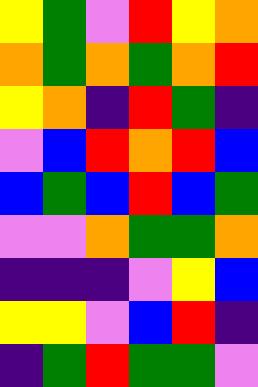[["yellow", "green", "violet", "red", "yellow", "orange"], ["orange", "green", "orange", "green", "orange", "red"], ["yellow", "orange", "indigo", "red", "green", "indigo"], ["violet", "blue", "red", "orange", "red", "blue"], ["blue", "green", "blue", "red", "blue", "green"], ["violet", "violet", "orange", "green", "green", "orange"], ["indigo", "indigo", "indigo", "violet", "yellow", "blue"], ["yellow", "yellow", "violet", "blue", "red", "indigo"], ["indigo", "green", "red", "green", "green", "violet"]]